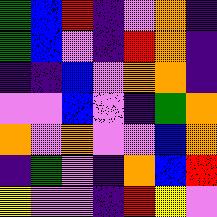[["green", "blue", "red", "indigo", "violet", "orange", "indigo"], ["green", "blue", "violet", "indigo", "red", "orange", "indigo"], ["indigo", "indigo", "blue", "violet", "orange", "orange", "indigo"], ["violet", "violet", "blue", "violet", "indigo", "green", "orange"], ["orange", "violet", "orange", "violet", "violet", "blue", "orange"], ["indigo", "green", "violet", "indigo", "orange", "blue", "red"], ["yellow", "violet", "violet", "indigo", "red", "yellow", "violet"]]